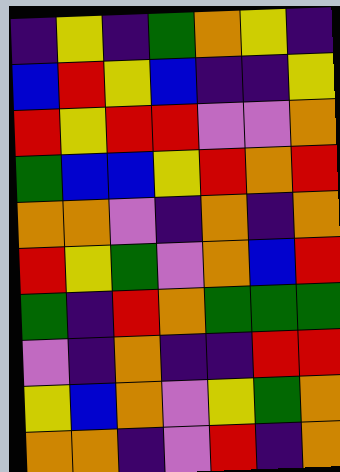[["indigo", "yellow", "indigo", "green", "orange", "yellow", "indigo"], ["blue", "red", "yellow", "blue", "indigo", "indigo", "yellow"], ["red", "yellow", "red", "red", "violet", "violet", "orange"], ["green", "blue", "blue", "yellow", "red", "orange", "red"], ["orange", "orange", "violet", "indigo", "orange", "indigo", "orange"], ["red", "yellow", "green", "violet", "orange", "blue", "red"], ["green", "indigo", "red", "orange", "green", "green", "green"], ["violet", "indigo", "orange", "indigo", "indigo", "red", "red"], ["yellow", "blue", "orange", "violet", "yellow", "green", "orange"], ["orange", "orange", "indigo", "violet", "red", "indigo", "orange"]]